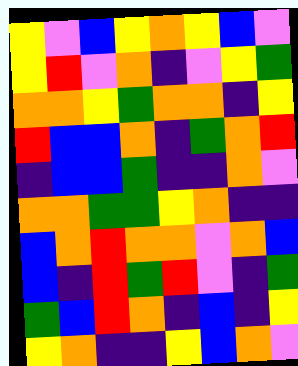[["yellow", "violet", "blue", "yellow", "orange", "yellow", "blue", "violet"], ["yellow", "red", "violet", "orange", "indigo", "violet", "yellow", "green"], ["orange", "orange", "yellow", "green", "orange", "orange", "indigo", "yellow"], ["red", "blue", "blue", "orange", "indigo", "green", "orange", "red"], ["indigo", "blue", "blue", "green", "indigo", "indigo", "orange", "violet"], ["orange", "orange", "green", "green", "yellow", "orange", "indigo", "indigo"], ["blue", "orange", "red", "orange", "orange", "violet", "orange", "blue"], ["blue", "indigo", "red", "green", "red", "violet", "indigo", "green"], ["green", "blue", "red", "orange", "indigo", "blue", "indigo", "yellow"], ["yellow", "orange", "indigo", "indigo", "yellow", "blue", "orange", "violet"]]